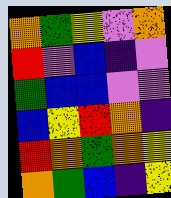[["orange", "green", "yellow", "violet", "orange"], ["red", "violet", "blue", "indigo", "violet"], ["green", "blue", "blue", "violet", "violet"], ["blue", "yellow", "red", "orange", "indigo"], ["red", "orange", "green", "orange", "yellow"], ["orange", "green", "blue", "indigo", "yellow"]]